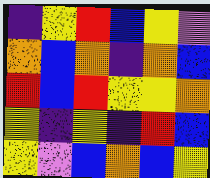[["indigo", "yellow", "red", "blue", "yellow", "violet"], ["orange", "blue", "orange", "indigo", "orange", "blue"], ["red", "blue", "red", "yellow", "yellow", "orange"], ["yellow", "indigo", "yellow", "indigo", "red", "blue"], ["yellow", "violet", "blue", "orange", "blue", "yellow"]]